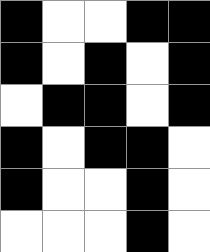[["black", "white", "white", "black", "black"], ["black", "white", "black", "white", "black"], ["white", "black", "black", "white", "black"], ["black", "white", "black", "black", "white"], ["black", "white", "white", "black", "white"], ["white", "white", "white", "black", "white"]]